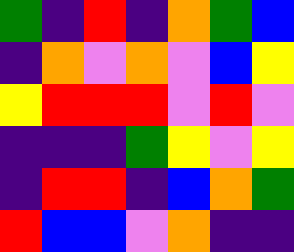[["green", "indigo", "red", "indigo", "orange", "green", "blue"], ["indigo", "orange", "violet", "orange", "violet", "blue", "yellow"], ["yellow", "red", "red", "red", "violet", "red", "violet"], ["indigo", "indigo", "indigo", "green", "yellow", "violet", "yellow"], ["indigo", "red", "red", "indigo", "blue", "orange", "green"], ["red", "blue", "blue", "violet", "orange", "indigo", "indigo"]]